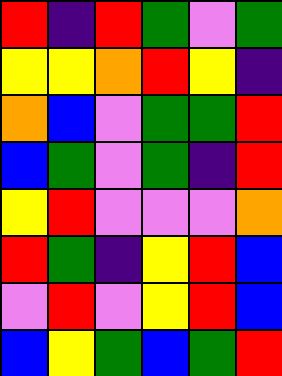[["red", "indigo", "red", "green", "violet", "green"], ["yellow", "yellow", "orange", "red", "yellow", "indigo"], ["orange", "blue", "violet", "green", "green", "red"], ["blue", "green", "violet", "green", "indigo", "red"], ["yellow", "red", "violet", "violet", "violet", "orange"], ["red", "green", "indigo", "yellow", "red", "blue"], ["violet", "red", "violet", "yellow", "red", "blue"], ["blue", "yellow", "green", "blue", "green", "red"]]